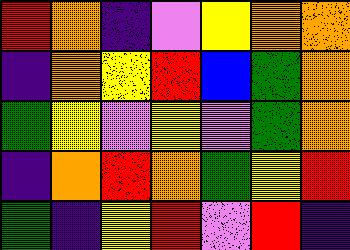[["red", "orange", "indigo", "violet", "yellow", "orange", "orange"], ["indigo", "orange", "yellow", "red", "blue", "green", "orange"], ["green", "yellow", "violet", "yellow", "violet", "green", "orange"], ["indigo", "orange", "red", "orange", "green", "yellow", "red"], ["green", "indigo", "yellow", "red", "violet", "red", "indigo"]]